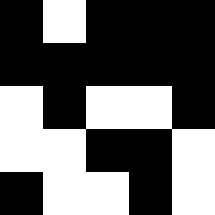[["black", "white", "black", "black", "black"], ["black", "black", "black", "black", "black"], ["white", "black", "white", "white", "black"], ["white", "white", "black", "black", "white"], ["black", "white", "white", "black", "white"]]